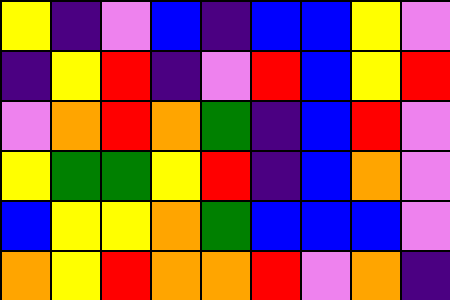[["yellow", "indigo", "violet", "blue", "indigo", "blue", "blue", "yellow", "violet"], ["indigo", "yellow", "red", "indigo", "violet", "red", "blue", "yellow", "red"], ["violet", "orange", "red", "orange", "green", "indigo", "blue", "red", "violet"], ["yellow", "green", "green", "yellow", "red", "indigo", "blue", "orange", "violet"], ["blue", "yellow", "yellow", "orange", "green", "blue", "blue", "blue", "violet"], ["orange", "yellow", "red", "orange", "orange", "red", "violet", "orange", "indigo"]]